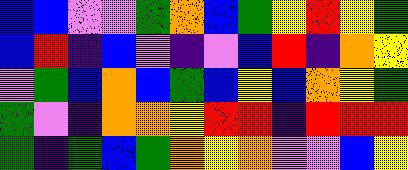[["blue", "blue", "violet", "violet", "green", "orange", "blue", "green", "yellow", "red", "yellow", "green"], ["blue", "red", "indigo", "blue", "violet", "indigo", "violet", "blue", "red", "indigo", "orange", "yellow"], ["violet", "green", "blue", "orange", "blue", "green", "blue", "yellow", "blue", "orange", "yellow", "green"], ["green", "violet", "indigo", "orange", "orange", "yellow", "red", "red", "indigo", "red", "red", "red"], ["green", "indigo", "green", "blue", "green", "orange", "yellow", "orange", "violet", "violet", "blue", "yellow"]]